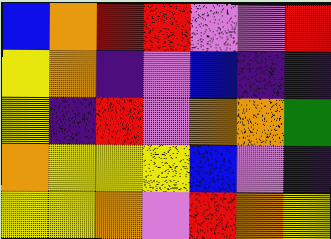[["blue", "orange", "red", "red", "violet", "violet", "red"], ["yellow", "orange", "indigo", "violet", "blue", "indigo", "indigo"], ["yellow", "indigo", "red", "violet", "orange", "orange", "green"], ["orange", "yellow", "yellow", "yellow", "blue", "violet", "indigo"], ["yellow", "yellow", "orange", "violet", "red", "orange", "yellow"]]